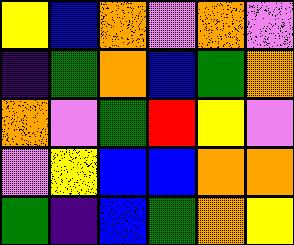[["yellow", "blue", "orange", "violet", "orange", "violet"], ["indigo", "green", "orange", "blue", "green", "orange"], ["orange", "violet", "green", "red", "yellow", "violet"], ["violet", "yellow", "blue", "blue", "orange", "orange"], ["green", "indigo", "blue", "green", "orange", "yellow"]]